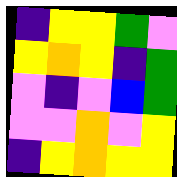[["indigo", "yellow", "yellow", "green", "violet"], ["yellow", "orange", "yellow", "indigo", "green"], ["violet", "indigo", "violet", "blue", "green"], ["violet", "violet", "orange", "violet", "yellow"], ["indigo", "yellow", "orange", "yellow", "yellow"]]